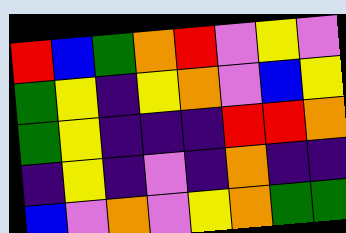[["red", "blue", "green", "orange", "red", "violet", "yellow", "violet"], ["green", "yellow", "indigo", "yellow", "orange", "violet", "blue", "yellow"], ["green", "yellow", "indigo", "indigo", "indigo", "red", "red", "orange"], ["indigo", "yellow", "indigo", "violet", "indigo", "orange", "indigo", "indigo"], ["blue", "violet", "orange", "violet", "yellow", "orange", "green", "green"]]